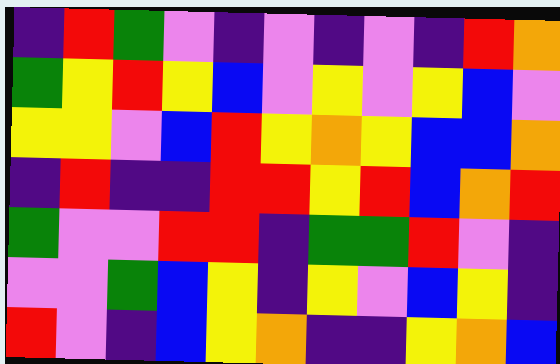[["indigo", "red", "green", "violet", "indigo", "violet", "indigo", "violet", "indigo", "red", "orange"], ["green", "yellow", "red", "yellow", "blue", "violet", "yellow", "violet", "yellow", "blue", "violet"], ["yellow", "yellow", "violet", "blue", "red", "yellow", "orange", "yellow", "blue", "blue", "orange"], ["indigo", "red", "indigo", "indigo", "red", "red", "yellow", "red", "blue", "orange", "red"], ["green", "violet", "violet", "red", "red", "indigo", "green", "green", "red", "violet", "indigo"], ["violet", "violet", "green", "blue", "yellow", "indigo", "yellow", "violet", "blue", "yellow", "indigo"], ["red", "violet", "indigo", "blue", "yellow", "orange", "indigo", "indigo", "yellow", "orange", "blue"]]